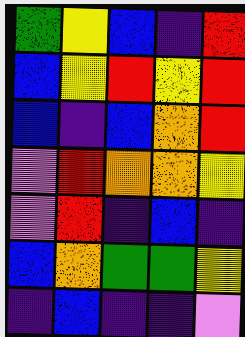[["green", "yellow", "blue", "indigo", "red"], ["blue", "yellow", "red", "yellow", "red"], ["blue", "indigo", "blue", "orange", "red"], ["violet", "red", "orange", "orange", "yellow"], ["violet", "red", "indigo", "blue", "indigo"], ["blue", "orange", "green", "green", "yellow"], ["indigo", "blue", "indigo", "indigo", "violet"]]